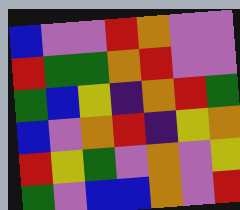[["blue", "violet", "violet", "red", "orange", "violet", "violet"], ["red", "green", "green", "orange", "red", "violet", "violet"], ["green", "blue", "yellow", "indigo", "orange", "red", "green"], ["blue", "violet", "orange", "red", "indigo", "yellow", "orange"], ["red", "yellow", "green", "violet", "orange", "violet", "yellow"], ["green", "violet", "blue", "blue", "orange", "violet", "red"]]